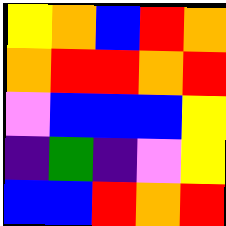[["yellow", "orange", "blue", "red", "orange"], ["orange", "red", "red", "orange", "red"], ["violet", "blue", "blue", "blue", "yellow"], ["indigo", "green", "indigo", "violet", "yellow"], ["blue", "blue", "red", "orange", "red"]]